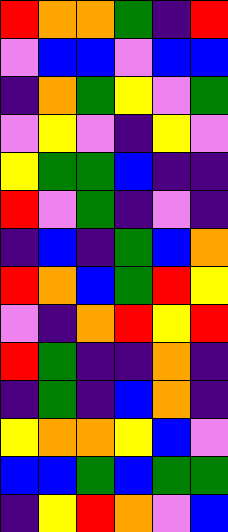[["red", "orange", "orange", "green", "indigo", "red"], ["violet", "blue", "blue", "violet", "blue", "blue"], ["indigo", "orange", "green", "yellow", "violet", "green"], ["violet", "yellow", "violet", "indigo", "yellow", "violet"], ["yellow", "green", "green", "blue", "indigo", "indigo"], ["red", "violet", "green", "indigo", "violet", "indigo"], ["indigo", "blue", "indigo", "green", "blue", "orange"], ["red", "orange", "blue", "green", "red", "yellow"], ["violet", "indigo", "orange", "red", "yellow", "red"], ["red", "green", "indigo", "indigo", "orange", "indigo"], ["indigo", "green", "indigo", "blue", "orange", "indigo"], ["yellow", "orange", "orange", "yellow", "blue", "violet"], ["blue", "blue", "green", "blue", "green", "green"], ["indigo", "yellow", "red", "orange", "violet", "blue"]]